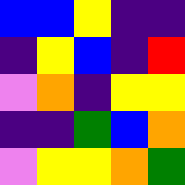[["blue", "blue", "yellow", "indigo", "indigo"], ["indigo", "yellow", "blue", "indigo", "red"], ["violet", "orange", "indigo", "yellow", "yellow"], ["indigo", "indigo", "green", "blue", "orange"], ["violet", "yellow", "yellow", "orange", "green"]]